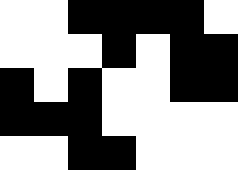[["white", "white", "black", "black", "black", "black", "white"], ["white", "white", "white", "black", "white", "black", "black"], ["black", "white", "black", "white", "white", "black", "black"], ["black", "black", "black", "white", "white", "white", "white"], ["white", "white", "black", "black", "white", "white", "white"]]